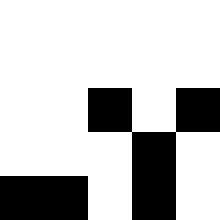[["white", "white", "white", "white", "white"], ["white", "white", "white", "white", "white"], ["white", "white", "black", "white", "black"], ["white", "white", "white", "black", "white"], ["black", "black", "white", "black", "white"]]